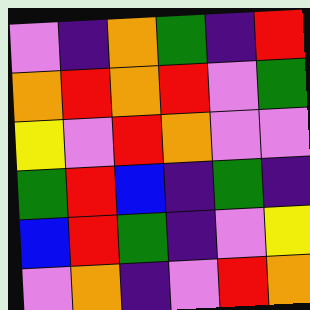[["violet", "indigo", "orange", "green", "indigo", "red"], ["orange", "red", "orange", "red", "violet", "green"], ["yellow", "violet", "red", "orange", "violet", "violet"], ["green", "red", "blue", "indigo", "green", "indigo"], ["blue", "red", "green", "indigo", "violet", "yellow"], ["violet", "orange", "indigo", "violet", "red", "orange"]]